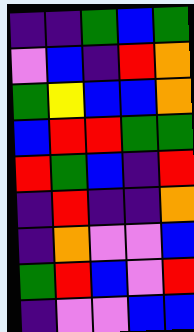[["indigo", "indigo", "green", "blue", "green"], ["violet", "blue", "indigo", "red", "orange"], ["green", "yellow", "blue", "blue", "orange"], ["blue", "red", "red", "green", "green"], ["red", "green", "blue", "indigo", "red"], ["indigo", "red", "indigo", "indigo", "orange"], ["indigo", "orange", "violet", "violet", "blue"], ["green", "red", "blue", "violet", "red"], ["indigo", "violet", "violet", "blue", "blue"]]